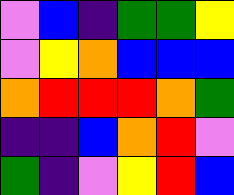[["violet", "blue", "indigo", "green", "green", "yellow"], ["violet", "yellow", "orange", "blue", "blue", "blue"], ["orange", "red", "red", "red", "orange", "green"], ["indigo", "indigo", "blue", "orange", "red", "violet"], ["green", "indigo", "violet", "yellow", "red", "blue"]]